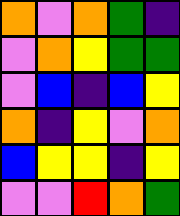[["orange", "violet", "orange", "green", "indigo"], ["violet", "orange", "yellow", "green", "green"], ["violet", "blue", "indigo", "blue", "yellow"], ["orange", "indigo", "yellow", "violet", "orange"], ["blue", "yellow", "yellow", "indigo", "yellow"], ["violet", "violet", "red", "orange", "green"]]